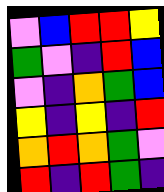[["violet", "blue", "red", "red", "yellow"], ["green", "violet", "indigo", "red", "blue"], ["violet", "indigo", "orange", "green", "blue"], ["yellow", "indigo", "yellow", "indigo", "red"], ["orange", "red", "orange", "green", "violet"], ["red", "indigo", "red", "green", "indigo"]]